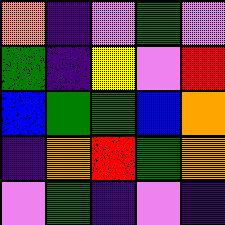[["orange", "indigo", "violet", "green", "violet"], ["green", "indigo", "yellow", "violet", "red"], ["blue", "green", "green", "blue", "orange"], ["indigo", "orange", "red", "green", "orange"], ["violet", "green", "indigo", "violet", "indigo"]]